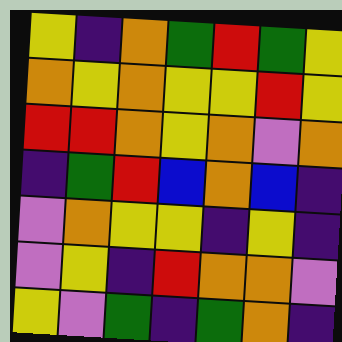[["yellow", "indigo", "orange", "green", "red", "green", "yellow"], ["orange", "yellow", "orange", "yellow", "yellow", "red", "yellow"], ["red", "red", "orange", "yellow", "orange", "violet", "orange"], ["indigo", "green", "red", "blue", "orange", "blue", "indigo"], ["violet", "orange", "yellow", "yellow", "indigo", "yellow", "indigo"], ["violet", "yellow", "indigo", "red", "orange", "orange", "violet"], ["yellow", "violet", "green", "indigo", "green", "orange", "indigo"]]